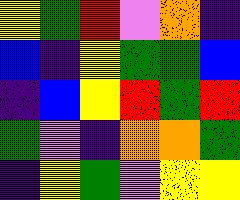[["yellow", "green", "red", "violet", "orange", "indigo"], ["blue", "indigo", "yellow", "green", "green", "blue"], ["indigo", "blue", "yellow", "red", "green", "red"], ["green", "violet", "indigo", "orange", "orange", "green"], ["indigo", "yellow", "green", "violet", "yellow", "yellow"]]